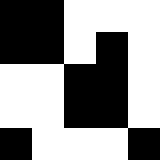[["black", "black", "white", "white", "white"], ["black", "black", "white", "black", "white"], ["white", "white", "black", "black", "white"], ["white", "white", "black", "black", "white"], ["black", "white", "white", "white", "black"]]